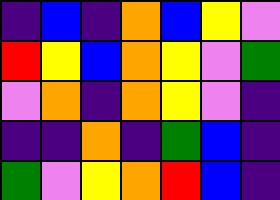[["indigo", "blue", "indigo", "orange", "blue", "yellow", "violet"], ["red", "yellow", "blue", "orange", "yellow", "violet", "green"], ["violet", "orange", "indigo", "orange", "yellow", "violet", "indigo"], ["indigo", "indigo", "orange", "indigo", "green", "blue", "indigo"], ["green", "violet", "yellow", "orange", "red", "blue", "indigo"]]